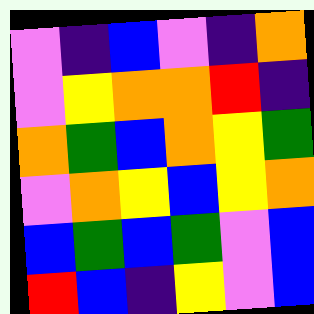[["violet", "indigo", "blue", "violet", "indigo", "orange"], ["violet", "yellow", "orange", "orange", "red", "indigo"], ["orange", "green", "blue", "orange", "yellow", "green"], ["violet", "orange", "yellow", "blue", "yellow", "orange"], ["blue", "green", "blue", "green", "violet", "blue"], ["red", "blue", "indigo", "yellow", "violet", "blue"]]